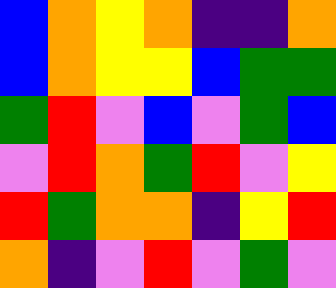[["blue", "orange", "yellow", "orange", "indigo", "indigo", "orange"], ["blue", "orange", "yellow", "yellow", "blue", "green", "green"], ["green", "red", "violet", "blue", "violet", "green", "blue"], ["violet", "red", "orange", "green", "red", "violet", "yellow"], ["red", "green", "orange", "orange", "indigo", "yellow", "red"], ["orange", "indigo", "violet", "red", "violet", "green", "violet"]]